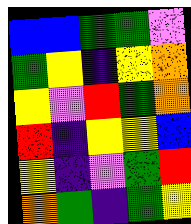[["blue", "blue", "green", "green", "violet"], ["green", "yellow", "indigo", "yellow", "orange"], ["yellow", "violet", "red", "green", "orange"], ["red", "indigo", "yellow", "yellow", "blue"], ["yellow", "indigo", "violet", "green", "red"], ["orange", "green", "indigo", "green", "yellow"]]